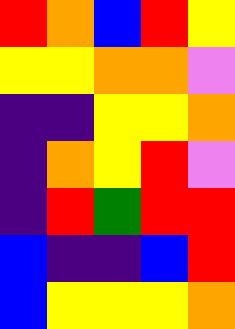[["red", "orange", "blue", "red", "yellow"], ["yellow", "yellow", "orange", "orange", "violet"], ["indigo", "indigo", "yellow", "yellow", "orange"], ["indigo", "orange", "yellow", "red", "violet"], ["indigo", "red", "green", "red", "red"], ["blue", "indigo", "indigo", "blue", "red"], ["blue", "yellow", "yellow", "yellow", "orange"]]